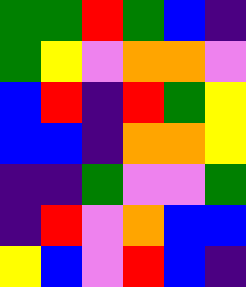[["green", "green", "red", "green", "blue", "indigo"], ["green", "yellow", "violet", "orange", "orange", "violet"], ["blue", "red", "indigo", "red", "green", "yellow"], ["blue", "blue", "indigo", "orange", "orange", "yellow"], ["indigo", "indigo", "green", "violet", "violet", "green"], ["indigo", "red", "violet", "orange", "blue", "blue"], ["yellow", "blue", "violet", "red", "blue", "indigo"]]